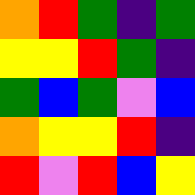[["orange", "red", "green", "indigo", "green"], ["yellow", "yellow", "red", "green", "indigo"], ["green", "blue", "green", "violet", "blue"], ["orange", "yellow", "yellow", "red", "indigo"], ["red", "violet", "red", "blue", "yellow"]]